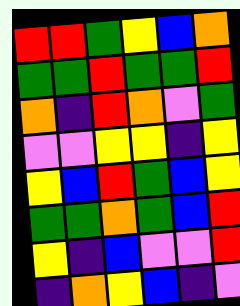[["red", "red", "green", "yellow", "blue", "orange"], ["green", "green", "red", "green", "green", "red"], ["orange", "indigo", "red", "orange", "violet", "green"], ["violet", "violet", "yellow", "yellow", "indigo", "yellow"], ["yellow", "blue", "red", "green", "blue", "yellow"], ["green", "green", "orange", "green", "blue", "red"], ["yellow", "indigo", "blue", "violet", "violet", "red"], ["indigo", "orange", "yellow", "blue", "indigo", "violet"]]